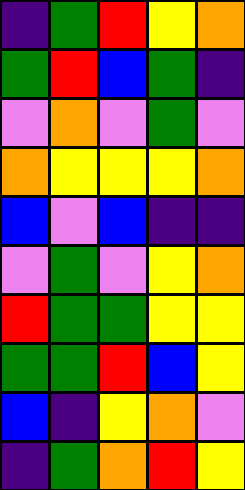[["indigo", "green", "red", "yellow", "orange"], ["green", "red", "blue", "green", "indigo"], ["violet", "orange", "violet", "green", "violet"], ["orange", "yellow", "yellow", "yellow", "orange"], ["blue", "violet", "blue", "indigo", "indigo"], ["violet", "green", "violet", "yellow", "orange"], ["red", "green", "green", "yellow", "yellow"], ["green", "green", "red", "blue", "yellow"], ["blue", "indigo", "yellow", "orange", "violet"], ["indigo", "green", "orange", "red", "yellow"]]